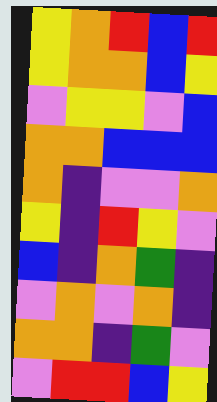[["yellow", "orange", "red", "blue", "red"], ["yellow", "orange", "orange", "blue", "yellow"], ["violet", "yellow", "yellow", "violet", "blue"], ["orange", "orange", "blue", "blue", "blue"], ["orange", "indigo", "violet", "violet", "orange"], ["yellow", "indigo", "red", "yellow", "violet"], ["blue", "indigo", "orange", "green", "indigo"], ["violet", "orange", "violet", "orange", "indigo"], ["orange", "orange", "indigo", "green", "violet"], ["violet", "red", "red", "blue", "yellow"]]